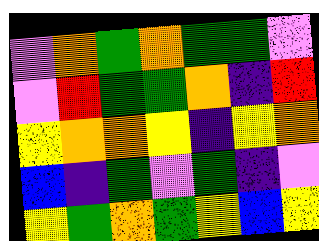[["violet", "orange", "green", "orange", "green", "green", "violet"], ["violet", "red", "green", "green", "orange", "indigo", "red"], ["yellow", "orange", "orange", "yellow", "indigo", "yellow", "orange"], ["blue", "indigo", "green", "violet", "green", "indigo", "violet"], ["yellow", "green", "orange", "green", "yellow", "blue", "yellow"]]